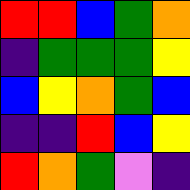[["red", "red", "blue", "green", "orange"], ["indigo", "green", "green", "green", "yellow"], ["blue", "yellow", "orange", "green", "blue"], ["indigo", "indigo", "red", "blue", "yellow"], ["red", "orange", "green", "violet", "indigo"]]